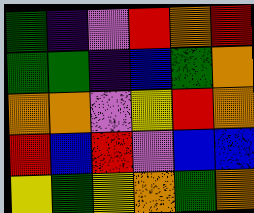[["green", "indigo", "violet", "red", "orange", "red"], ["green", "green", "indigo", "blue", "green", "orange"], ["orange", "orange", "violet", "yellow", "red", "orange"], ["red", "blue", "red", "violet", "blue", "blue"], ["yellow", "green", "yellow", "orange", "green", "orange"]]